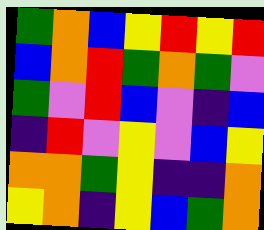[["green", "orange", "blue", "yellow", "red", "yellow", "red"], ["blue", "orange", "red", "green", "orange", "green", "violet"], ["green", "violet", "red", "blue", "violet", "indigo", "blue"], ["indigo", "red", "violet", "yellow", "violet", "blue", "yellow"], ["orange", "orange", "green", "yellow", "indigo", "indigo", "orange"], ["yellow", "orange", "indigo", "yellow", "blue", "green", "orange"]]